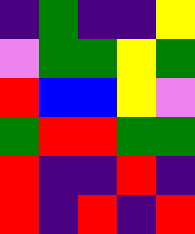[["indigo", "green", "indigo", "indigo", "yellow"], ["violet", "green", "green", "yellow", "green"], ["red", "blue", "blue", "yellow", "violet"], ["green", "red", "red", "green", "green"], ["red", "indigo", "indigo", "red", "indigo"], ["red", "indigo", "red", "indigo", "red"]]